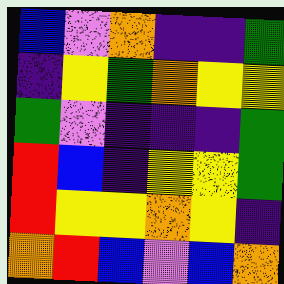[["blue", "violet", "orange", "indigo", "indigo", "green"], ["indigo", "yellow", "green", "orange", "yellow", "yellow"], ["green", "violet", "indigo", "indigo", "indigo", "green"], ["red", "blue", "indigo", "yellow", "yellow", "green"], ["red", "yellow", "yellow", "orange", "yellow", "indigo"], ["orange", "red", "blue", "violet", "blue", "orange"]]